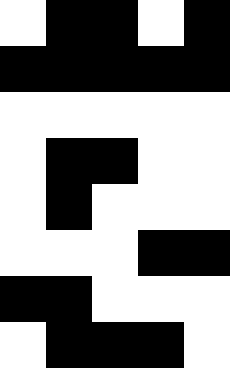[["white", "black", "black", "white", "black"], ["black", "black", "black", "black", "black"], ["white", "white", "white", "white", "white"], ["white", "black", "black", "white", "white"], ["white", "black", "white", "white", "white"], ["white", "white", "white", "black", "black"], ["black", "black", "white", "white", "white"], ["white", "black", "black", "black", "white"]]